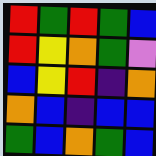[["red", "green", "red", "green", "blue"], ["red", "yellow", "orange", "green", "violet"], ["blue", "yellow", "red", "indigo", "orange"], ["orange", "blue", "indigo", "blue", "blue"], ["green", "blue", "orange", "green", "blue"]]